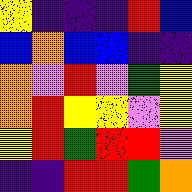[["yellow", "indigo", "indigo", "indigo", "red", "blue"], ["blue", "orange", "blue", "blue", "indigo", "indigo"], ["orange", "violet", "red", "violet", "green", "yellow"], ["orange", "red", "yellow", "yellow", "violet", "yellow"], ["yellow", "red", "green", "red", "red", "violet"], ["indigo", "indigo", "red", "red", "green", "orange"]]